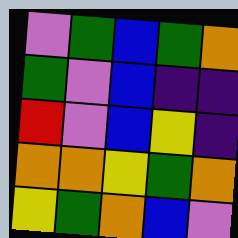[["violet", "green", "blue", "green", "orange"], ["green", "violet", "blue", "indigo", "indigo"], ["red", "violet", "blue", "yellow", "indigo"], ["orange", "orange", "yellow", "green", "orange"], ["yellow", "green", "orange", "blue", "violet"]]